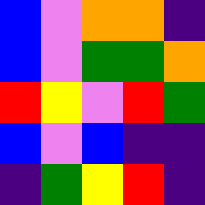[["blue", "violet", "orange", "orange", "indigo"], ["blue", "violet", "green", "green", "orange"], ["red", "yellow", "violet", "red", "green"], ["blue", "violet", "blue", "indigo", "indigo"], ["indigo", "green", "yellow", "red", "indigo"]]